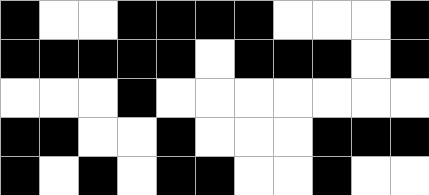[["black", "white", "white", "black", "black", "black", "black", "white", "white", "white", "black"], ["black", "black", "black", "black", "black", "white", "black", "black", "black", "white", "black"], ["white", "white", "white", "black", "white", "white", "white", "white", "white", "white", "white"], ["black", "black", "white", "white", "black", "white", "white", "white", "black", "black", "black"], ["black", "white", "black", "white", "black", "black", "white", "white", "black", "white", "white"]]